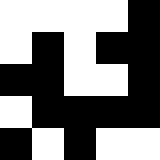[["white", "white", "white", "white", "black"], ["white", "black", "white", "black", "black"], ["black", "black", "white", "white", "black"], ["white", "black", "black", "black", "black"], ["black", "white", "black", "white", "white"]]